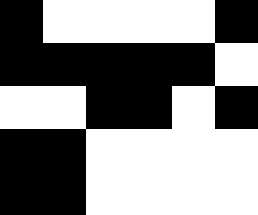[["black", "white", "white", "white", "white", "black"], ["black", "black", "black", "black", "black", "white"], ["white", "white", "black", "black", "white", "black"], ["black", "black", "white", "white", "white", "white"], ["black", "black", "white", "white", "white", "white"]]